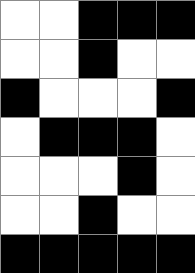[["white", "white", "black", "black", "black"], ["white", "white", "black", "white", "white"], ["black", "white", "white", "white", "black"], ["white", "black", "black", "black", "white"], ["white", "white", "white", "black", "white"], ["white", "white", "black", "white", "white"], ["black", "black", "black", "black", "black"]]